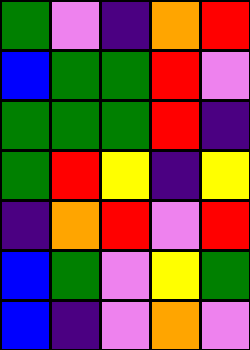[["green", "violet", "indigo", "orange", "red"], ["blue", "green", "green", "red", "violet"], ["green", "green", "green", "red", "indigo"], ["green", "red", "yellow", "indigo", "yellow"], ["indigo", "orange", "red", "violet", "red"], ["blue", "green", "violet", "yellow", "green"], ["blue", "indigo", "violet", "orange", "violet"]]